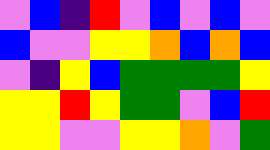[["violet", "blue", "indigo", "red", "violet", "blue", "violet", "blue", "violet"], ["blue", "violet", "violet", "yellow", "yellow", "orange", "blue", "orange", "blue"], ["violet", "indigo", "yellow", "blue", "green", "green", "green", "green", "yellow"], ["yellow", "yellow", "red", "yellow", "green", "green", "violet", "blue", "red"], ["yellow", "yellow", "violet", "violet", "yellow", "yellow", "orange", "violet", "green"]]